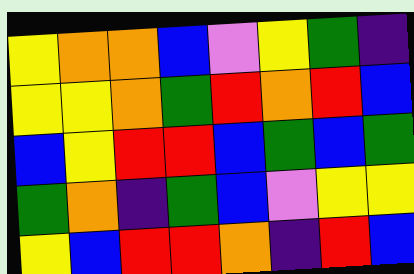[["yellow", "orange", "orange", "blue", "violet", "yellow", "green", "indigo"], ["yellow", "yellow", "orange", "green", "red", "orange", "red", "blue"], ["blue", "yellow", "red", "red", "blue", "green", "blue", "green"], ["green", "orange", "indigo", "green", "blue", "violet", "yellow", "yellow"], ["yellow", "blue", "red", "red", "orange", "indigo", "red", "blue"]]